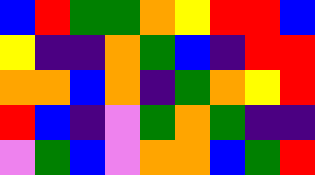[["blue", "red", "green", "green", "orange", "yellow", "red", "red", "blue"], ["yellow", "indigo", "indigo", "orange", "green", "blue", "indigo", "red", "red"], ["orange", "orange", "blue", "orange", "indigo", "green", "orange", "yellow", "red"], ["red", "blue", "indigo", "violet", "green", "orange", "green", "indigo", "indigo"], ["violet", "green", "blue", "violet", "orange", "orange", "blue", "green", "red"]]